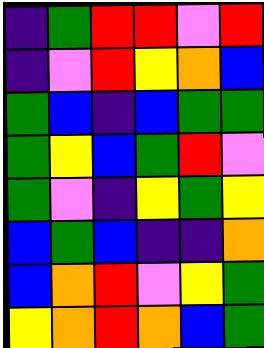[["indigo", "green", "red", "red", "violet", "red"], ["indigo", "violet", "red", "yellow", "orange", "blue"], ["green", "blue", "indigo", "blue", "green", "green"], ["green", "yellow", "blue", "green", "red", "violet"], ["green", "violet", "indigo", "yellow", "green", "yellow"], ["blue", "green", "blue", "indigo", "indigo", "orange"], ["blue", "orange", "red", "violet", "yellow", "green"], ["yellow", "orange", "red", "orange", "blue", "green"]]